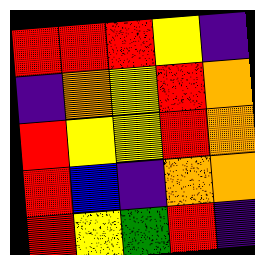[["red", "red", "red", "yellow", "indigo"], ["indigo", "orange", "yellow", "red", "orange"], ["red", "yellow", "yellow", "red", "orange"], ["red", "blue", "indigo", "orange", "orange"], ["red", "yellow", "green", "red", "indigo"]]